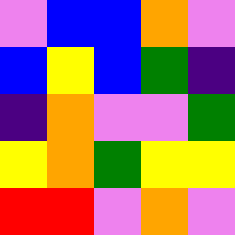[["violet", "blue", "blue", "orange", "violet"], ["blue", "yellow", "blue", "green", "indigo"], ["indigo", "orange", "violet", "violet", "green"], ["yellow", "orange", "green", "yellow", "yellow"], ["red", "red", "violet", "orange", "violet"]]